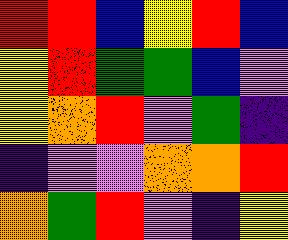[["red", "red", "blue", "yellow", "red", "blue"], ["yellow", "red", "green", "green", "blue", "violet"], ["yellow", "orange", "red", "violet", "green", "indigo"], ["indigo", "violet", "violet", "orange", "orange", "red"], ["orange", "green", "red", "violet", "indigo", "yellow"]]